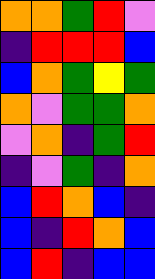[["orange", "orange", "green", "red", "violet"], ["indigo", "red", "red", "red", "blue"], ["blue", "orange", "green", "yellow", "green"], ["orange", "violet", "green", "green", "orange"], ["violet", "orange", "indigo", "green", "red"], ["indigo", "violet", "green", "indigo", "orange"], ["blue", "red", "orange", "blue", "indigo"], ["blue", "indigo", "red", "orange", "blue"], ["blue", "red", "indigo", "blue", "blue"]]